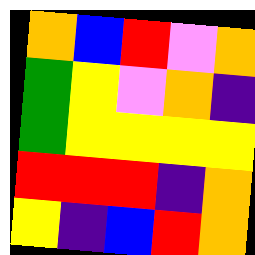[["orange", "blue", "red", "violet", "orange"], ["green", "yellow", "violet", "orange", "indigo"], ["green", "yellow", "yellow", "yellow", "yellow"], ["red", "red", "red", "indigo", "orange"], ["yellow", "indigo", "blue", "red", "orange"]]